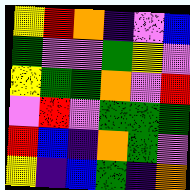[["yellow", "red", "orange", "indigo", "violet", "blue"], ["green", "violet", "violet", "green", "yellow", "violet"], ["yellow", "green", "green", "orange", "violet", "red"], ["violet", "red", "violet", "green", "green", "green"], ["red", "blue", "indigo", "orange", "green", "violet"], ["yellow", "indigo", "blue", "green", "indigo", "orange"]]